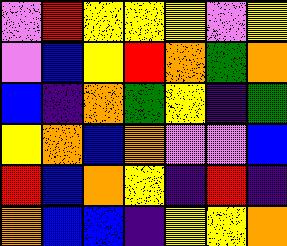[["violet", "red", "yellow", "yellow", "yellow", "violet", "yellow"], ["violet", "blue", "yellow", "red", "orange", "green", "orange"], ["blue", "indigo", "orange", "green", "yellow", "indigo", "green"], ["yellow", "orange", "blue", "orange", "violet", "violet", "blue"], ["red", "blue", "orange", "yellow", "indigo", "red", "indigo"], ["orange", "blue", "blue", "indigo", "yellow", "yellow", "orange"]]